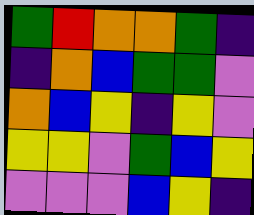[["green", "red", "orange", "orange", "green", "indigo"], ["indigo", "orange", "blue", "green", "green", "violet"], ["orange", "blue", "yellow", "indigo", "yellow", "violet"], ["yellow", "yellow", "violet", "green", "blue", "yellow"], ["violet", "violet", "violet", "blue", "yellow", "indigo"]]